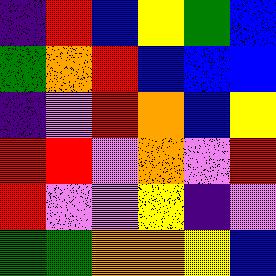[["indigo", "red", "blue", "yellow", "green", "blue"], ["green", "orange", "red", "blue", "blue", "blue"], ["indigo", "violet", "red", "orange", "blue", "yellow"], ["red", "red", "violet", "orange", "violet", "red"], ["red", "violet", "violet", "yellow", "indigo", "violet"], ["green", "green", "orange", "orange", "yellow", "blue"]]